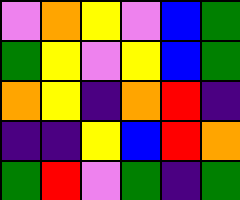[["violet", "orange", "yellow", "violet", "blue", "green"], ["green", "yellow", "violet", "yellow", "blue", "green"], ["orange", "yellow", "indigo", "orange", "red", "indigo"], ["indigo", "indigo", "yellow", "blue", "red", "orange"], ["green", "red", "violet", "green", "indigo", "green"]]